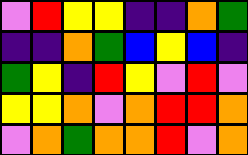[["violet", "red", "yellow", "yellow", "indigo", "indigo", "orange", "green"], ["indigo", "indigo", "orange", "green", "blue", "yellow", "blue", "indigo"], ["green", "yellow", "indigo", "red", "yellow", "violet", "red", "violet"], ["yellow", "yellow", "orange", "violet", "orange", "red", "red", "orange"], ["violet", "orange", "green", "orange", "orange", "red", "violet", "orange"]]